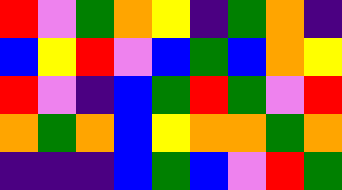[["red", "violet", "green", "orange", "yellow", "indigo", "green", "orange", "indigo"], ["blue", "yellow", "red", "violet", "blue", "green", "blue", "orange", "yellow"], ["red", "violet", "indigo", "blue", "green", "red", "green", "violet", "red"], ["orange", "green", "orange", "blue", "yellow", "orange", "orange", "green", "orange"], ["indigo", "indigo", "indigo", "blue", "green", "blue", "violet", "red", "green"]]